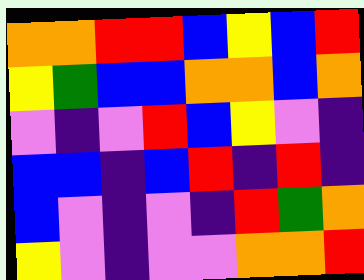[["orange", "orange", "red", "red", "blue", "yellow", "blue", "red"], ["yellow", "green", "blue", "blue", "orange", "orange", "blue", "orange"], ["violet", "indigo", "violet", "red", "blue", "yellow", "violet", "indigo"], ["blue", "blue", "indigo", "blue", "red", "indigo", "red", "indigo"], ["blue", "violet", "indigo", "violet", "indigo", "red", "green", "orange"], ["yellow", "violet", "indigo", "violet", "violet", "orange", "orange", "red"]]